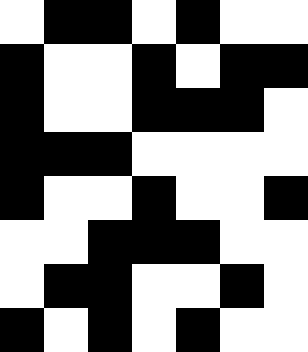[["white", "black", "black", "white", "black", "white", "white"], ["black", "white", "white", "black", "white", "black", "black"], ["black", "white", "white", "black", "black", "black", "white"], ["black", "black", "black", "white", "white", "white", "white"], ["black", "white", "white", "black", "white", "white", "black"], ["white", "white", "black", "black", "black", "white", "white"], ["white", "black", "black", "white", "white", "black", "white"], ["black", "white", "black", "white", "black", "white", "white"]]